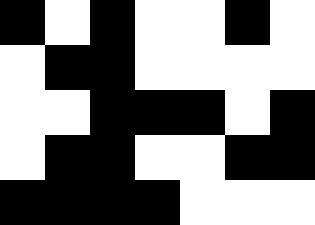[["black", "white", "black", "white", "white", "black", "white"], ["white", "black", "black", "white", "white", "white", "white"], ["white", "white", "black", "black", "black", "white", "black"], ["white", "black", "black", "white", "white", "black", "black"], ["black", "black", "black", "black", "white", "white", "white"]]